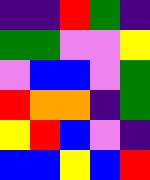[["indigo", "indigo", "red", "green", "indigo"], ["green", "green", "violet", "violet", "yellow"], ["violet", "blue", "blue", "violet", "green"], ["red", "orange", "orange", "indigo", "green"], ["yellow", "red", "blue", "violet", "indigo"], ["blue", "blue", "yellow", "blue", "red"]]